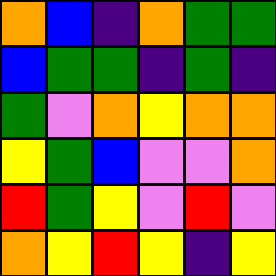[["orange", "blue", "indigo", "orange", "green", "green"], ["blue", "green", "green", "indigo", "green", "indigo"], ["green", "violet", "orange", "yellow", "orange", "orange"], ["yellow", "green", "blue", "violet", "violet", "orange"], ["red", "green", "yellow", "violet", "red", "violet"], ["orange", "yellow", "red", "yellow", "indigo", "yellow"]]